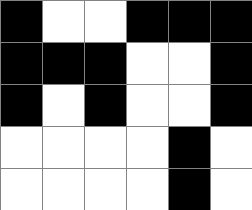[["black", "white", "white", "black", "black", "black"], ["black", "black", "black", "white", "white", "black"], ["black", "white", "black", "white", "white", "black"], ["white", "white", "white", "white", "black", "white"], ["white", "white", "white", "white", "black", "white"]]